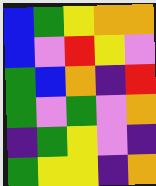[["blue", "green", "yellow", "orange", "orange"], ["blue", "violet", "red", "yellow", "violet"], ["green", "blue", "orange", "indigo", "red"], ["green", "violet", "green", "violet", "orange"], ["indigo", "green", "yellow", "violet", "indigo"], ["green", "yellow", "yellow", "indigo", "orange"]]